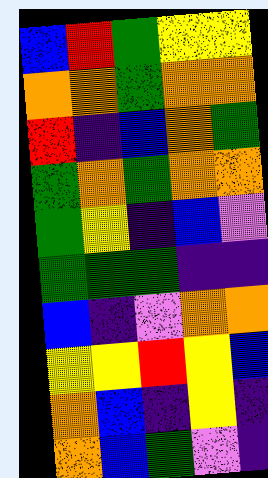[["blue", "red", "green", "yellow", "yellow"], ["orange", "orange", "green", "orange", "orange"], ["red", "indigo", "blue", "orange", "green"], ["green", "orange", "green", "orange", "orange"], ["green", "yellow", "indigo", "blue", "violet"], ["green", "green", "green", "indigo", "indigo"], ["blue", "indigo", "violet", "orange", "orange"], ["yellow", "yellow", "red", "yellow", "blue"], ["orange", "blue", "indigo", "yellow", "indigo"], ["orange", "blue", "green", "violet", "indigo"]]